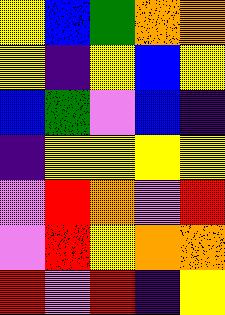[["yellow", "blue", "green", "orange", "orange"], ["yellow", "indigo", "yellow", "blue", "yellow"], ["blue", "green", "violet", "blue", "indigo"], ["indigo", "yellow", "yellow", "yellow", "yellow"], ["violet", "red", "orange", "violet", "red"], ["violet", "red", "yellow", "orange", "orange"], ["red", "violet", "red", "indigo", "yellow"]]